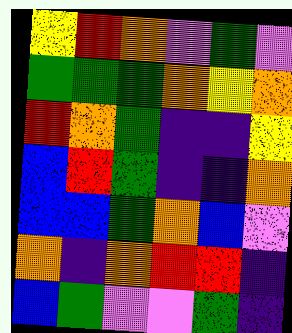[["yellow", "red", "orange", "violet", "green", "violet"], ["green", "green", "green", "orange", "yellow", "orange"], ["red", "orange", "green", "indigo", "indigo", "yellow"], ["blue", "red", "green", "indigo", "indigo", "orange"], ["blue", "blue", "green", "orange", "blue", "violet"], ["orange", "indigo", "orange", "red", "red", "indigo"], ["blue", "green", "violet", "violet", "green", "indigo"]]